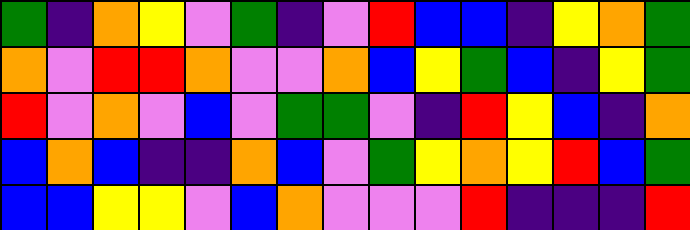[["green", "indigo", "orange", "yellow", "violet", "green", "indigo", "violet", "red", "blue", "blue", "indigo", "yellow", "orange", "green"], ["orange", "violet", "red", "red", "orange", "violet", "violet", "orange", "blue", "yellow", "green", "blue", "indigo", "yellow", "green"], ["red", "violet", "orange", "violet", "blue", "violet", "green", "green", "violet", "indigo", "red", "yellow", "blue", "indigo", "orange"], ["blue", "orange", "blue", "indigo", "indigo", "orange", "blue", "violet", "green", "yellow", "orange", "yellow", "red", "blue", "green"], ["blue", "blue", "yellow", "yellow", "violet", "blue", "orange", "violet", "violet", "violet", "red", "indigo", "indigo", "indigo", "red"]]